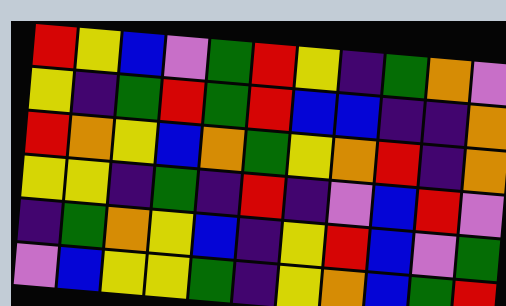[["red", "yellow", "blue", "violet", "green", "red", "yellow", "indigo", "green", "orange", "violet"], ["yellow", "indigo", "green", "red", "green", "red", "blue", "blue", "indigo", "indigo", "orange"], ["red", "orange", "yellow", "blue", "orange", "green", "yellow", "orange", "red", "indigo", "orange"], ["yellow", "yellow", "indigo", "green", "indigo", "red", "indigo", "violet", "blue", "red", "violet"], ["indigo", "green", "orange", "yellow", "blue", "indigo", "yellow", "red", "blue", "violet", "green"], ["violet", "blue", "yellow", "yellow", "green", "indigo", "yellow", "orange", "blue", "green", "red"]]